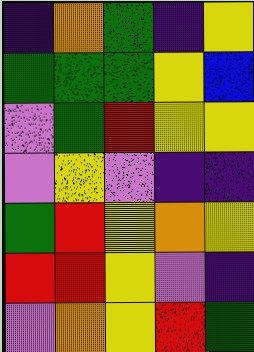[["indigo", "orange", "green", "indigo", "yellow"], ["green", "green", "green", "yellow", "blue"], ["violet", "green", "red", "yellow", "yellow"], ["violet", "yellow", "violet", "indigo", "indigo"], ["green", "red", "yellow", "orange", "yellow"], ["red", "red", "yellow", "violet", "indigo"], ["violet", "orange", "yellow", "red", "green"]]